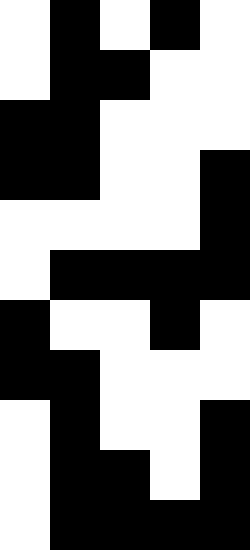[["white", "black", "white", "black", "white"], ["white", "black", "black", "white", "white"], ["black", "black", "white", "white", "white"], ["black", "black", "white", "white", "black"], ["white", "white", "white", "white", "black"], ["white", "black", "black", "black", "black"], ["black", "white", "white", "black", "white"], ["black", "black", "white", "white", "white"], ["white", "black", "white", "white", "black"], ["white", "black", "black", "white", "black"], ["white", "black", "black", "black", "black"]]